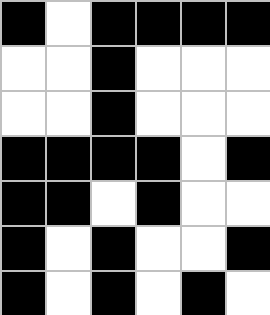[["black", "white", "black", "black", "black", "black"], ["white", "white", "black", "white", "white", "white"], ["white", "white", "black", "white", "white", "white"], ["black", "black", "black", "black", "white", "black"], ["black", "black", "white", "black", "white", "white"], ["black", "white", "black", "white", "white", "black"], ["black", "white", "black", "white", "black", "white"]]